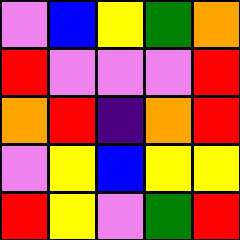[["violet", "blue", "yellow", "green", "orange"], ["red", "violet", "violet", "violet", "red"], ["orange", "red", "indigo", "orange", "red"], ["violet", "yellow", "blue", "yellow", "yellow"], ["red", "yellow", "violet", "green", "red"]]